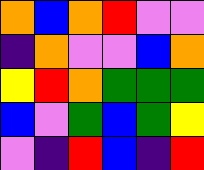[["orange", "blue", "orange", "red", "violet", "violet"], ["indigo", "orange", "violet", "violet", "blue", "orange"], ["yellow", "red", "orange", "green", "green", "green"], ["blue", "violet", "green", "blue", "green", "yellow"], ["violet", "indigo", "red", "blue", "indigo", "red"]]